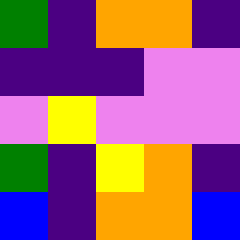[["green", "indigo", "orange", "orange", "indigo"], ["indigo", "indigo", "indigo", "violet", "violet"], ["violet", "yellow", "violet", "violet", "violet"], ["green", "indigo", "yellow", "orange", "indigo"], ["blue", "indigo", "orange", "orange", "blue"]]